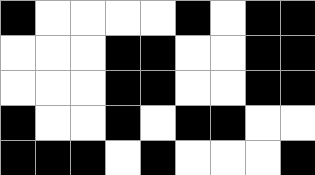[["black", "white", "white", "white", "white", "black", "white", "black", "black"], ["white", "white", "white", "black", "black", "white", "white", "black", "black"], ["white", "white", "white", "black", "black", "white", "white", "black", "black"], ["black", "white", "white", "black", "white", "black", "black", "white", "white"], ["black", "black", "black", "white", "black", "white", "white", "white", "black"]]